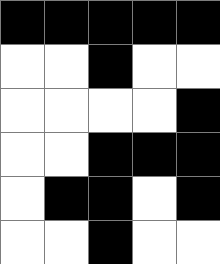[["black", "black", "black", "black", "black"], ["white", "white", "black", "white", "white"], ["white", "white", "white", "white", "black"], ["white", "white", "black", "black", "black"], ["white", "black", "black", "white", "black"], ["white", "white", "black", "white", "white"]]